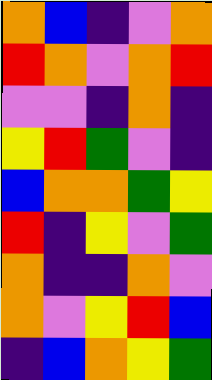[["orange", "blue", "indigo", "violet", "orange"], ["red", "orange", "violet", "orange", "red"], ["violet", "violet", "indigo", "orange", "indigo"], ["yellow", "red", "green", "violet", "indigo"], ["blue", "orange", "orange", "green", "yellow"], ["red", "indigo", "yellow", "violet", "green"], ["orange", "indigo", "indigo", "orange", "violet"], ["orange", "violet", "yellow", "red", "blue"], ["indigo", "blue", "orange", "yellow", "green"]]